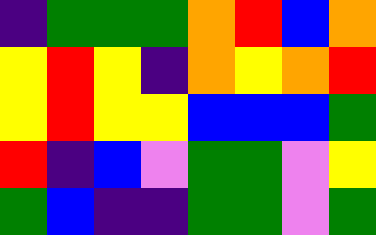[["indigo", "green", "green", "green", "orange", "red", "blue", "orange"], ["yellow", "red", "yellow", "indigo", "orange", "yellow", "orange", "red"], ["yellow", "red", "yellow", "yellow", "blue", "blue", "blue", "green"], ["red", "indigo", "blue", "violet", "green", "green", "violet", "yellow"], ["green", "blue", "indigo", "indigo", "green", "green", "violet", "green"]]